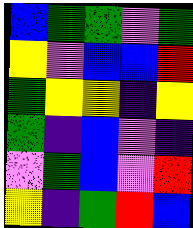[["blue", "green", "green", "violet", "green"], ["yellow", "violet", "blue", "blue", "red"], ["green", "yellow", "yellow", "indigo", "yellow"], ["green", "indigo", "blue", "violet", "indigo"], ["violet", "green", "blue", "violet", "red"], ["yellow", "indigo", "green", "red", "blue"]]